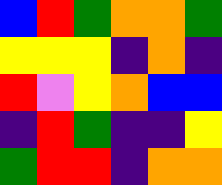[["blue", "red", "green", "orange", "orange", "green"], ["yellow", "yellow", "yellow", "indigo", "orange", "indigo"], ["red", "violet", "yellow", "orange", "blue", "blue"], ["indigo", "red", "green", "indigo", "indigo", "yellow"], ["green", "red", "red", "indigo", "orange", "orange"]]